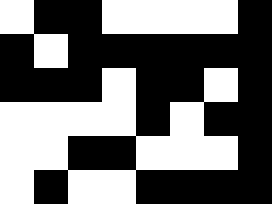[["white", "black", "black", "white", "white", "white", "white", "black"], ["black", "white", "black", "black", "black", "black", "black", "black"], ["black", "black", "black", "white", "black", "black", "white", "black"], ["white", "white", "white", "white", "black", "white", "black", "black"], ["white", "white", "black", "black", "white", "white", "white", "black"], ["white", "black", "white", "white", "black", "black", "black", "black"]]